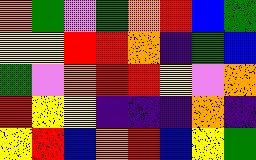[["orange", "green", "violet", "green", "orange", "red", "blue", "green"], ["yellow", "yellow", "red", "red", "orange", "indigo", "green", "blue"], ["green", "violet", "orange", "red", "red", "yellow", "violet", "orange"], ["red", "yellow", "yellow", "indigo", "indigo", "indigo", "orange", "indigo"], ["yellow", "red", "blue", "orange", "red", "blue", "yellow", "green"]]